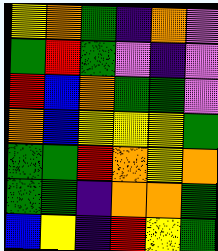[["yellow", "orange", "green", "indigo", "orange", "violet"], ["green", "red", "green", "violet", "indigo", "violet"], ["red", "blue", "orange", "green", "green", "violet"], ["orange", "blue", "yellow", "yellow", "yellow", "green"], ["green", "green", "red", "orange", "yellow", "orange"], ["green", "green", "indigo", "orange", "orange", "green"], ["blue", "yellow", "indigo", "red", "yellow", "green"]]